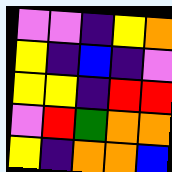[["violet", "violet", "indigo", "yellow", "orange"], ["yellow", "indigo", "blue", "indigo", "violet"], ["yellow", "yellow", "indigo", "red", "red"], ["violet", "red", "green", "orange", "orange"], ["yellow", "indigo", "orange", "orange", "blue"]]